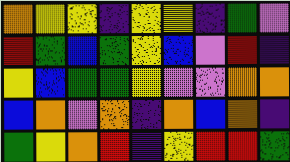[["orange", "yellow", "yellow", "indigo", "yellow", "yellow", "indigo", "green", "violet"], ["red", "green", "blue", "green", "yellow", "blue", "violet", "red", "indigo"], ["yellow", "blue", "green", "green", "yellow", "violet", "violet", "orange", "orange"], ["blue", "orange", "violet", "orange", "indigo", "orange", "blue", "orange", "indigo"], ["green", "yellow", "orange", "red", "indigo", "yellow", "red", "red", "green"]]